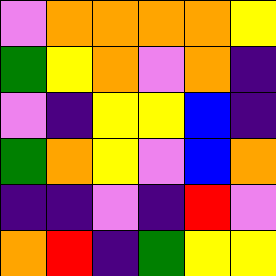[["violet", "orange", "orange", "orange", "orange", "yellow"], ["green", "yellow", "orange", "violet", "orange", "indigo"], ["violet", "indigo", "yellow", "yellow", "blue", "indigo"], ["green", "orange", "yellow", "violet", "blue", "orange"], ["indigo", "indigo", "violet", "indigo", "red", "violet"], ["orange", "red", "indigo", "green", "yellow", "yellow"]]